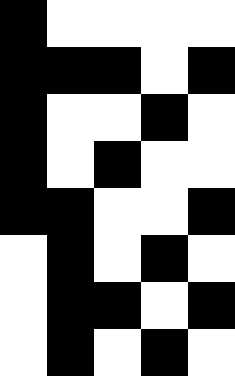[["black", "white", "white", "white", "white"], ["black", "black", "black", "white", "black"], ["black", "white", "white", "black", "white"], ["black", "white", "black", "white", "white"], ["black", "black", "white", "white", "black"], ["white", "black", "white", "black", "white"], ["white", "black", "black", "white", "black"], ["white", "black", "white", "black", "white"]]